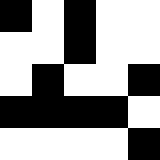[["black", "white", "black", "white", "white"], ["white", "white", "black", "white", "white"], ["white", "black", "white", "white", "black"], ["black", "black", "black", "black", "white"], ["white", "white", "white", "white", "black"]]